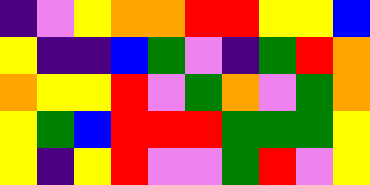[["indigo", "violet", "yellow", "orange", "orange", "red", "red", "yellow", "yellow", "blue"], ["yellow", "indigo", "indigo", "blue", "green", "violet", "indigo", "green", "red", "orange"], ["orange", "yellow", "yellow", "red", "violet", "green", "orange", "violet", "green", "orange"], ["yellow", "green", "blue", "red", "red", "red", "green", "green", "green", "yellow"], ["yellow", "indigo", "yellow", "red", "violet", "violet", "green", "red", "violet", "yellow"]]